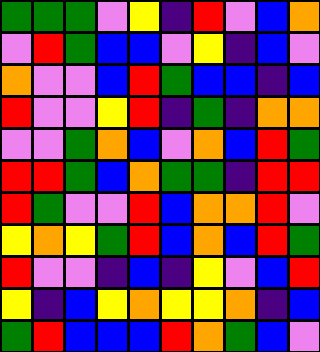[["green", "green", "green", "violet", "yellow", "indigo", "red", "violet", "blue", "orange"], ["violet", "red", "green", "blue", "blue", "violet", "yellow", "indigo", "blue", "violet"], ["orange", "violet", "violet", "blue", "red", "green", "blue", "blue", "indigo", "blue"], ["red", "violet", "violet", "yellow", "red", "indigo", "green", "indigo", "orange", "orange"], ["violet", "violet", "green", "orange", "blue", "violet", "orange", "blue", "red", "green"], ["red", "red", "green", "blue", "orange", "green", "green", "indigo", "red", "red"], ["red", "green", "violet", "violet", "red", "blue", "orange", "orange", "red", "violet"], ["yellow", "orange", "yellow", "green", "red", "blue", "orange", "blue", "red", "green"], ["red", "violet", "violet", "indigo", "blue", "indigo", "yellow", "violet", "blue", "red"], ["yellow", "indigo", "blue", "yellow", "orange", "yellow", "yellow", "orange", "indigo", "blue"], ["green", "red", "blue", "blue", "blue", "red", "orange", "green", "blue", "violet"]]